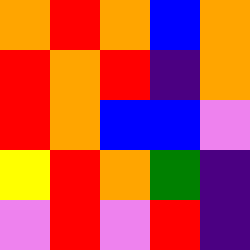[["orange", "red", "orange", "blue", "orange"], ["red", "orange", "red", "indigo", "orange"], ["red", "orange", "blue", "blue", "violet"], ["yellow", "red", "orange", "green", "indigo"], ["violet", "red", "violet", "red", "indigo"]]